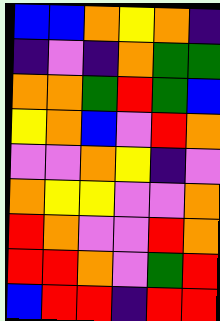[["blue", "blue", "orange", "yellow", "orange", "indigo"], ["indigo", "violet", "indigo", "orange", "green", "green"], ["orange", "orange", "green", "red", "green", "blue"], ["yellow", "orange", "blue", "violet", "red", "orange"], ["violet", "violet", "orange", "yellow", "indigo", "violet"], ["orange", "yellow", "yellow", "violet", "violet", "orange"], ["red", "orange", "violet", "violet", "red", "orange"], ["red", "red", "orange", "violet", "green", "red"], ["blue", "red", "red", "indigo", "red", "red"]]